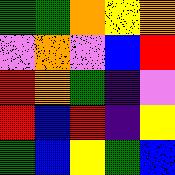[["green", "green", "orange", "yellow", "orange"], ["violet", "orange", "violet", "blue", "red"], ["red", "orange", "green", "indigo", "violet"], ["red", "blue", "red", "indigo", "yellow"], ["green", "blue", "yellow", "green", "blue"]]